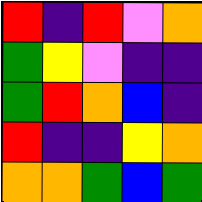[["red", "indigo", "red", "violet", "orange"], ["green", "yellow", "violet", "indigo", "indigo"], ["green", "red", "orange", "blue", "indigo"], ["red", "indigo", "indigo", "yellow", "orange"], ["orange", "orange", "green", "blue", "green"]]